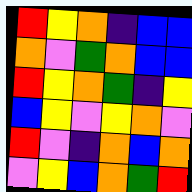[["red", "yellow", "orange", "indigo", "blue", "blue"], ["orange", "violet", "green", "orange", "blue", "blue"], ["red", "yellow", "orange", "green", "indigo", "yellow"], ["blue", "yellow", "violet", "yellow", "orange", "violet"], ["red", "violet", "indigo", "orange", "blue", "orange"], ["violet", "yellow", "blue", "orange", "green", "red"]]